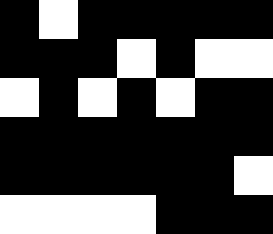[["black", "white", "black", "black", "black", "black", "black"], ["black", "black", "black", "white", "black", "white", "white"], ["white", "black", "white", "black", "white", "black", "black"], ["black", "black", "black", "black", "black", "black", "black"], ["black", "black", "black", "black", "black", "black", "white"], ["white", "white", "white", "white", "black", "black", "black"]]